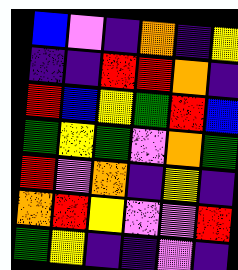[["blue", "violet", "indigo", "orange", "indigo", "yellow"], ["indigo", "indigo", "red", "red", "orange", "indigo"], ["red", "blue", "yellow", "green", "red", "blue"], ["green", "yellow", "green", "violet", "orange", "green"], ["red", "violet", "orange", "indigo", "yellow", "indigo"], ["orange", "red", "yellow", "violet", "violet", "red"], ["green", "yellow", "indigo", "indigo", "violet", "indigo"]]